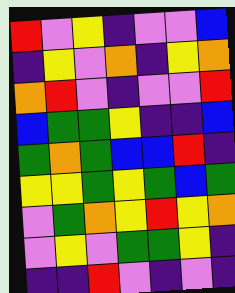[["red", "violet", "yellow", "indigo", "violet", "violet", "blue"], ["indigo", "yellow", "violet", "orange", "indigo", "yellow", "orange"], ["orange", "red", "violet", "indigo", "violet", "violet", "red"], ["blue", "green", "green", "yellow", "indigo", "indigo", "blue"], ["green", "orange", "green", "blue", "blue", "red", "indigo"], ["yellow", "yellow", "green", "yellow", "green", "blue", "green"], ["violet", "green", "orange", "yellow", "red", "yellow", "orange"], ["violet", "yellow", "violet", "green", "green", "yellow", "indigo"], ["indigo", "indigo", "red", "violet", "indigo", "violet", "indigo"]]